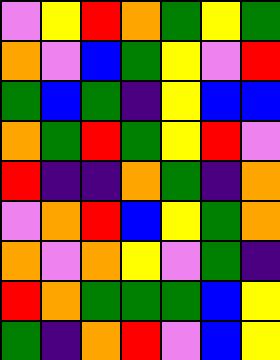[["violet", "yellow", "red", "orange", "green", "yellow", "green"], ["orange", "violet", "blue", "green", "yellow", "violet", "red"], ["green", "blue", "green", "indigo", "yellow", "blue", "blue"], ["orange", "green", "red", "green", "yellow", "red", "violet"], ["red", "indigo", "indigo", "orange", "green", "indigo", "orange"], ["violet", "orange", "red", "blue", "yellow", "green", "orange"], ["orange", "violet", "orange", "yellow", "violet", "green", "indigo"], ["red", "orange", "green", "green", "green", "blue", "yellow"], ["green", "indigo", "orange", "red", "violet", "blue", "yellow"]]